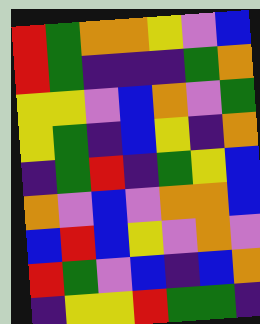[["red", "green", "orange", "orange", "yellow", "violet", "blue"], ["red", "green", "indigo", "indigo", "indigo", "green", "orange"], ["yellow", "yellow", "violet", "blue", "orange", "violet", "green"], ["yellow", "green", "indigo", "blue", "yellow", "indigo", "orange"], ["indigo", "green", "red", "indigo", "green", "yellow", "blue"], ["orange", "violet", "blue", "violet", "orange", "orange", "blue"], ["blue", "red", "blue", "yellow", "violet", "orange", "violet"], ["red", "green", "violet", "blue", "indigo", "blue", "orange"], ["indigo", "yellow", "yellow", "red", "green", "green", "indigo"]]